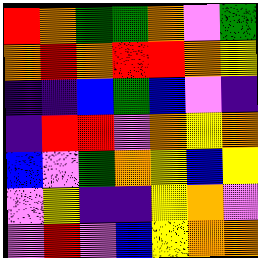[["red", "orange", "green", "green", "orange", "violet", "green"], ["orange", "red", "orange", "red", "red", "orange", "yellow"], ["indigo", "indigo", "blue", "green", "blue", "violet", "indigo"], ["indigo", "red", "red", "violet", "orange", "yellow", "orange"], ["blue", "violet", "green", "orange", "yellow", "blue", "yellow"], ["violet", "yellow", "indigo", "indigo", "yellow", "orange", "violet"], ["violet", "red", "violet", "blue", "yellow", "orange", "orange"]]